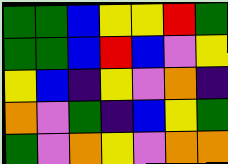[["green", "green", "blue", "yellow", "yellow", "red", "green"], ["green", "green", "blue", "red", "blue", "violet", "yellow"], ["yellow", "blue", "indigo", "yellow", "violet", "orange", "indigo"], ["orange", "violet", "green", "indigo", "blue", "yellow", "green"], ["green", "violet", "orange", "yellow", "violet", "orange", "orange"]]